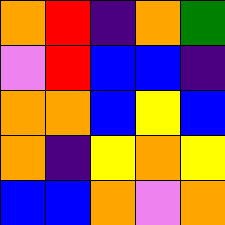[["orange", "red", "indigo", "orange", "green"], ["violet", "red", "blue", "blue", "indigo"], ["orange", "orange", "blue", "yellow", "blue"], ["orange", "indigo", "yellow", "orange", "yellow"], ["blue", "blue", "orange", "violet", "orange"]]